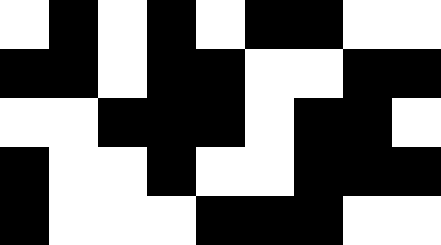[["white", "black", "white", "black", "white", "black", "black", "white", "white"], ["black", "black", "white", "black", "black", "white", "white", "black", "black"], ["white", "white", "black", "black", "black", "white", "black", "black", "white"], ["black", "white", "white", "black", "white", "white", "black", "black", "black"], ["black", "white", "white", "white", "black", "black", "black", "white", "white"]]